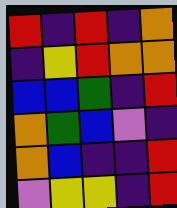[["red", "indigo", "red", "indigo", "orange"], ["indigo", "yellow", "red", "orange", "orange"], ["blue", "blue", "green", "indigo", "red"], ["orange", "green", "blue", "violet", "indigo"], ["orange", "blue", "indigo", "indigo", "red"], ["violet", "yellow", "yellow", "indigo", "red"]]